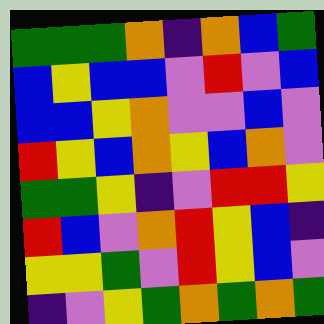[["green", "green", "green", "orange", "indigo", "orange", "blue", "green"], ["blue", "yellow", "blue", "blue", "violet", "red", "violet", "blue"], ["blue", "blue", "yellow", "orange", "violet", "violet", "blue", "violet"], ["red", "yellow", "blue", "orange", "yellow", "blue", "orange", "violet"], ["green", "green", "yellow", "indigo", "violet", "red", "red", "yellow"], ["red", "blue", "violet", "orange", "red", "yellow", "blue", "indigo"], ["yellow", "yellow", "green", "violet", "red", "yellow", "blue", "violet"], ["indigo", "violet", "yellow", "green", "orange", "green", "orange", "green"]]